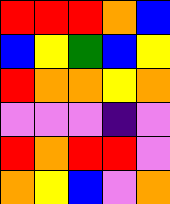[["red", "red", "red", "orange", "blue"], ["blue", "yellow", "green", "blue", "yellow"], ["red", "orange", "orange", "yellow", "orange"], ["violet", "violet", "violet", "indigo", "violet"], ["red", "orange", "red", "red", "violet"], ["orange", "yellow", "blue", "violet", "orange"]]